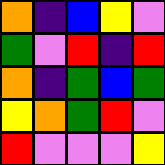[["orange", "indigo", "blue", "yellow", "violet"], ["green", "violet", "red", "indigo", "red"], ["orange", "indigo", "green", "blue", "green"], ["yellow", "orange", "green", "red", "violet"], ["red", "violet", "violet", "violet", "yellow"]]